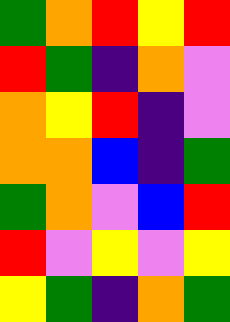[["green", "orange", "red", "yellow", "red"], ["red", "green", "indigo", "orange", "violet"], ["orange", "yellow", "red", "indigo", "violet"], ["orange", "orange", "blue", "indigo", "green"], ["green", "orange", "violet", "blue", "red"], ["red", "violet", "yellow", "violet", "yellow"], ["yellow", "green", "indigo", "orange", "green"]]